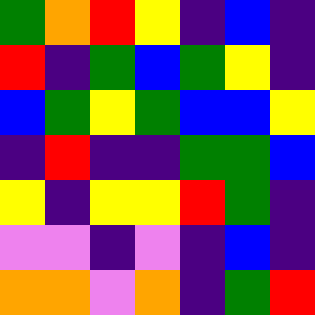[["green", "orange", "red", "yellow", "indigo", "blue", "indigo"], ["red", "indigo", "green", "blue", "green", "yellow", "indigo"], ["blue", "green", "yellow", "green", "blue", "blue", "yellow"], ["indigo", "red", "indigo", "indigo", "green", "green", "blue"], ["yellow", "indigo", "yellow", "yellow", "red", "green", "indigo"], ["violet", "violet", "indigo", "violet", "indigo", "blue", "indigo"], ["orange", "orange", "violet", "orange", "indigo", "green", "red"]]